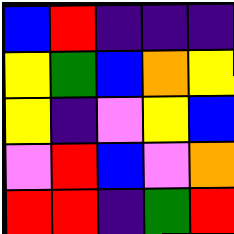[["blue", "red", "indigo", "indigo", "indigo"], ["yellow", "green", "blue", "orange", "yellow"], ["yellow", "indigo", "violet", "yellow", "blue"], ["violet", "red", "blue", "violet", "orange"], ["red", "red", "indigo", "green", "red"]]